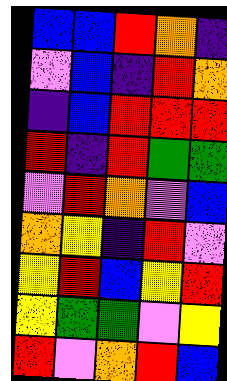[["blue", "blue", "red", "orange", "indigo"], ["violet", "blue", "indigo", "red", "orange"], ["indigo", "blue", "red", "red", "red"], ["red", "indigo", "red", "green", "green"], ["violet", "red", "orange", "violet", "blue"], ["orange", "yellow", "indigo", "red", "violet"], ["yellow", "red", "blue", "yellow", "red"], ["yellow", "green", "green", "violet", "yellow"], ["red", "violet", "orange", "red", "blue"]]